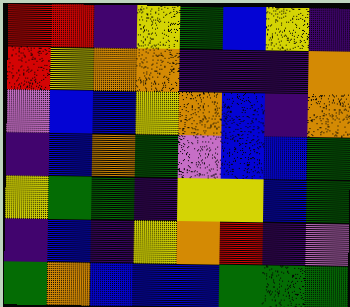[["red", "red", "indigo", "yellow", "green", "blue", "yellow", "indigo"], ["red", "yellow", "orange", "orange", "indigo", "indigo", "indigo", "orange"], ["violet", "blue", "blue", "yellow", "orange", "blue", "indigo", "orange"], ["indigo", "blue", "orange", "green", "violet", "blue", "blue", "green"], ["yellow", "green", "green", "indigo", "yellow", "yellow", "blue", "green"], ["indigo", "blue", "indigo", "yellow", "orange", "red", "indigo", "violet"], ["green", "orange", "blue", "blue", "blue", "green", "green", "green"]]